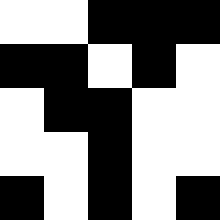[["white", "white", "black", "black", "black"], ["black", "black", "white", "black", "white"], ["white", "black", "black", "white", "white"], ["white", "white", "black", "white", "white"], ["black", "white", "black", "white", "black"]]